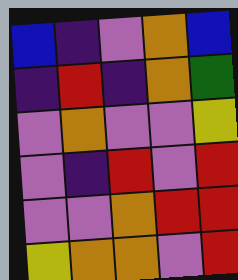[["blue", "indigo", "violet", "orange", "blue"], ["indigo", "red", "indigo", "orange", "green"], ["violet", "orange", "violet", "violet", "yellow"], ["violet", "indigo", "red", "violet", "red"], ["violet", "violet", "orange", "red", "red"], ["yellow", "orange", "orange", "violet", "red"]]